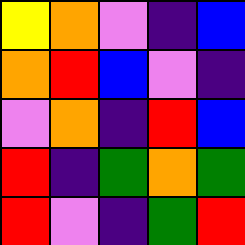[["yellow", "orange", "violet", "indigo", "blue"], ["orange", "red", "blue", "violet", "indigo"], ["violet", "orange", "indigo", "red", "blue"], ["red", "indigo", "green", "orange", "green"], ["red", "violet", "indigo", "green", "red"]]